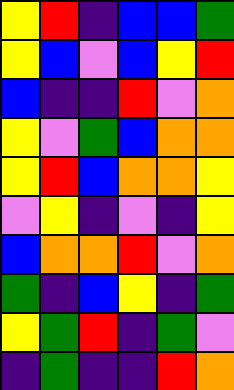[["yellow", "red", "indigo", "blue", "blue", "green"], ["yellow", "blue", "violet", "blue", "yellow", "red"], ["blue", "indigo", "indigo", "red", "violet", "orange"], ["yellow", "violet", "green", "blue", "orange", "orange"], ["yellow", "red", "blue", "orange", "orange", "yellow"], ["violet", "yellow", "indigo", "violet", "indigo", "yellow"], ["blue", "orange", "orange", "red", "violet", "orange"], ["green", "indigo", "blue", "yellow", "indigo", "green"], ["yellow", "green", "red", "indigo", "green", "violet"], ["indigo", "green", "indigo", "indigo", "red", "orange"]]